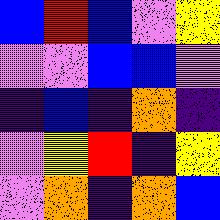[["blue", "red", "blue", "violet", "yellow"], ["violet", "violet", "blue", "blue", "violet"], ["indigo", "blue", "indigo", "orange", "indigo"], ["violet", "yellow", "red", "indigo", "yellow"], ["violet", "orange", "indigo", "orange", "blue"]]